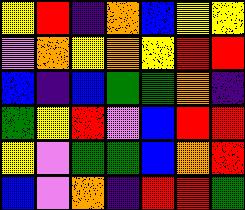[["yellow", "red", "indigo", "orange", "blue", "yellow", "yellow"], ["violet", "orange", "yellow", "orange", "yellow", "red", "red"], ["blue", "indigo", "blue", "green", "green", "orange", "indigo"], ["green", "yellow", "red", "violet", "blue", "red", "red"], ["yellow", "violet", "green", "green", "blue", "orange", "red"], ["blue", "violet", "orange", "indigo", "red", "red", "green"]]